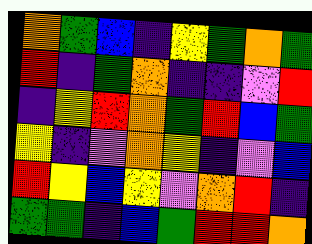[["orange", "green", "blue", "indigo", "yellow", "green", "orange", "green"], ["red", "indigo", "green", "orange", "indigo", "indigo", "violet", "red"], ["indigo", "yellow", "red", "orange", "green", "red", "blue", "green"], ["yellow", "indigo", "violet", "orange", "yellow", "indigo", "violet", "blue"], ["red", "yellow", "blue", "yellow", "violet", "orange", "red", "indigo"], ["green", "green", "indigo", "blue", "green", "red", "red", "orange"]]